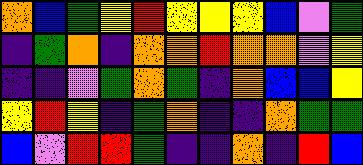[["orange", "blue", "green", "yellow", "red", "yellow", "yellow", "yellow", "blue", "violet", "green"], ["indigo", "green", "orange", "indigo", "orange", "orange", "red", "orange", "orange", "violet", "yellow"], ["indigo", "indigo", "violet", "green", "orange", "green", "indigo", "orange", "blue", "blue", "yellow"], ["yellow", "red", "yellow", "indigo", "green", "orange", "indigo", "indigo", "orange", "green", "green"], ["blue", "violet", "red", "red", "green", "indigo", "indigo", "orange", "indigo", "red", "blue"]]